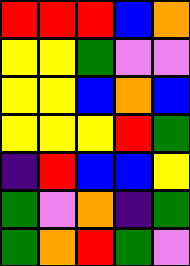[["red", "red", "red", "blue", "orange"], ["yellow", "yellow", "green", "violet", "violet"], ["yellow", "yellow", "blue", "orange", "blue"], ["yellow", "yellow", "yellow", "red", "green"], ["indigo", "red", "blue", "blue", "yellow"], ["green", "violet", "orange", "indigo", "green"], ["green", "orange", "red", "green", "violet"]]